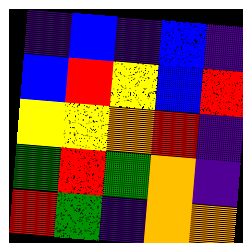[["indigo", "blue", "indigo", "blue", "indigo"], ["blue", "red", "yellow", "blue", "red"], ["yellow", "yellow", "orange", "red", "indigo"], ["green", "red", "green", "orange", "indigo"], ["red", "green", "indigo", "orange", "orange"]]